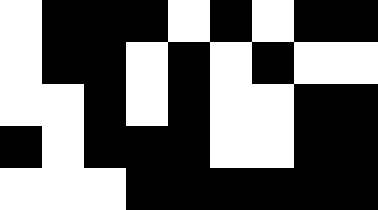[["white", "black", "black", "black", "white", "black", "white", "black", "black"], ["white", "black", "black", "white", "black", "white", "black", "white", "white"], ["white", "white", "black", "white", "black", "white", "white", "black", "black"], ["black", "white", "black", "black", "black", "white", "white", "black", "black"], ["white", "white", "white", "black", "black", "black", "black", "black", "black"]]